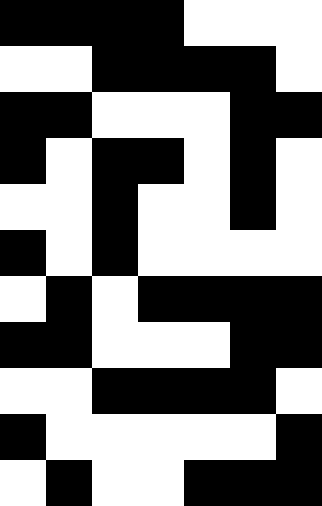[["black", "black", "black", "black", "white", "white", "white"], ["white", "white", "black", "black", "black", "black", "white"], ["black", "black", "white", "white", "white", "black", "black"], ["black", "white", "black", "black", "white", "black", "white"], ["white", "white", "black", "white", "white", "black", "white"], ["black", "white", "black", "white", "white", "white", "white"], ["white", "black", "white", "black", "black", "black", "black"], ["black", "black", "white", "white", "white", "black", "black"], ["white", "white", "black", "black", "black", "black", "white"], ["black", "white", "white", "white", "white", "white", "black"], ["white", "black", "white", "white", "black", "black", "black"]]